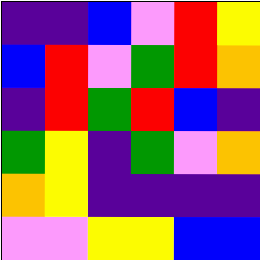[["indigo", "indigo", "blue", "violet", "red", "yellow"], ["blue", "red", "violet", "green", "red", "orange"], ["indigo", "red", "green", "red", "blue", "indigo"], ["green", "yellow", "indigo", "green", "violet", "orange"], ["orange", "yellow", "indigo", "indigo", "indigo", "indigo"], ["violet", "violet", "yellow", "yellow", "blue", "blue"]]